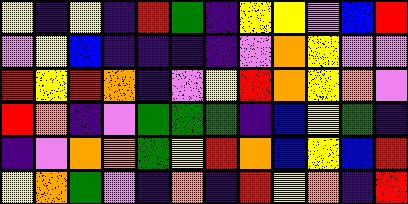[["yellow", "indigo", "yellow", "indigo", "red", "green", "indigo", "yellow", "yellow", "violet", "blue", "red"], ["violet", "yellow", "blue", "indigo", "indigo", "indigo", "indigo", "violet", "orange", "yellow", "violet", "violet"], ["red", "yellow", "red", "orange", "indigo", "violet", "yellow", "red", "orange", "yellow", "orange", "violet"], ["red", "orange", "indigo", "violet", "green", "green", "green", "indigo", "blue", "yellow", "green", "indigo"], ["indigo", "violet", "orange", "orange", "green", "yellow", "red", "orange", "blue", "yellow", "blue", "red"], ["yellow", "orange", "green", "violet", "indigo", "orange", "indigo", "red", "yellow", "orange", "indigo", "red"]]